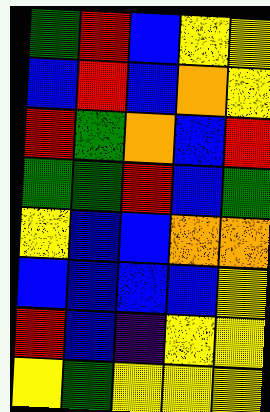[["green", "red", "blue", "yellow", "yellow"], ["blue", "red", "blue", "orange", "yellow"], ["red", "green", "orange", "blue", "red"], ["green", "green", "red", "blue", "green"], ["yellow", "blue", "blue", "orange", "orange"], ["blue", "blue", "blue", "blue", "yellow"], ["red", "blue", "indigo", "yellow", "yellow"], ["yellow", "green", "yellow", "yellow", "yellow"]]